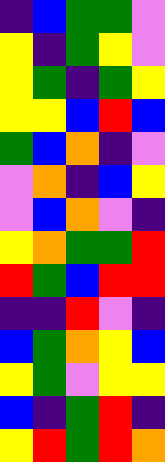[["indigo", "blue", "green", "green", "violet"], ["yellow", "indigo", "green", "yellow", "violet"], ["yellow", "green", "indigo", "green", "yellow"], ["yellow", "yellow", "blue", "red", "blue"], ["green", "blue", "orange", "indigo", "violet"], ["violet", "orange", "indigo", "blue", "yellow"], ["violet", "blue", "orange", "violet", "indigo"], ["yellow", "orange", "green", "green", "red"], ["red", "green", "blue", "red", "red"], ["indigo", "indigo", "red", "violet", "indigo"], ["blue", "green", "orange", "yellow", "blue"], ["yellow", "green", "violet", "yellow", "yellow"], ["blue", "indigo", "green", "red", "indigo"], ["yellow", "red", "green", "red", "orange"]]